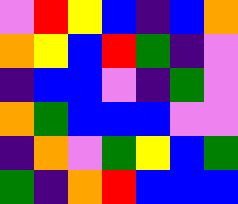[["violet", "red", "yellow", "blue", "indigo", "blue", "orange"], ["orange", "yellow", "blue", "red", "green", "indigo", "violet"], ["indigo", "blue", "blue", "violet", "indigo", "green", "violet"], ["orange", "green", "blue", "blue", "blue", "violet", "violet"], ["indigo", "orange", "violet", "green", "yellow", "blue", "green"], ["green", "indigo", "orange", "red", "blue", "blue", "blue"]]